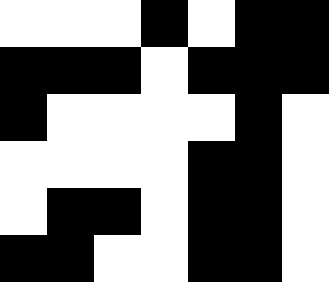[["white", "white", "white", "black", "white", "black", "black"], ["black", "black", "black", "white", "black", "black", "black"], ["black", "white", "white", "white", "white", "black", "white"], ["white", "white", "white", "white", "black", "black", "white"], ["white", "black", "black", "white", "black", "black", "white"], ["black", "black", "white", "white", "black", "black", "white"]]